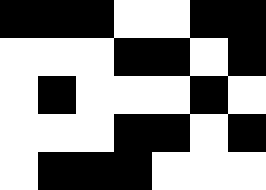[["black", "black", "black", "white", "white", "black", "black"], ["white", "white", "white", "black", "black", "white", "black"], ["white", "black", "white", "white", "white", "black", "white"], ["white", "white", "white", "black", "black", "white", "black"], ["white", "black", "black", "black", "white", "white", "white"]]